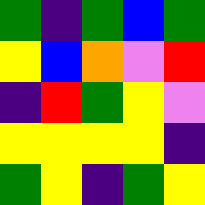[["green", "indigo", "green", "blue", "green"], ["yellow", "blue", "orange", "violet", "red"], ["indigo", "red", "green", "yellow", "violet"], ["yellow", "yellow", "yellow", "yellow", "indigo"], ["green", "yellow", "indigo", "green", "yellow"]]